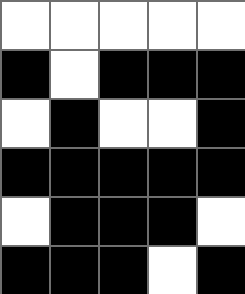[["white", "white", "white", "white", "white"], ["black", "white", "black", "black", "black"], ["white", "black", "white", "white", "black"], ["black", "black", "black", "black", "black"], ["white", "black", "black", "black", "white"], ["black", "black", "black", "white", "black"]]